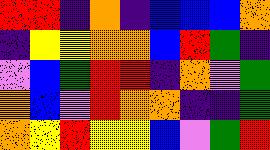[["red", "red", "indigo", "orange", "indigo", "blue", "blue", "blue", "orange"], ["indigo", "yellow", "yellow", "orange", "orange", "blue", "red", "green", "indigo"], ["violet", "blue", "green", "red", "red", "indigo", "orange", "violet", "green"], ["orange", "blue", "violet", "red", "orange", "orange", "indigo", "indigo", "green"], ["orange", "yellow", "red", "yellow", "yellow", "blue", "violet", "green", "red"]]